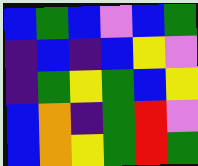[["blue", "green", "blue", "violet", "blue", "green"], ["indigo", "blue", "indigo", "blue", "yellow", "violet"], ["indigo", "green", "yellow", "green", "blue", "yellow"], ["blue", "orange", "indigo", "green", "red", "violet"], ["blue", "orange", "yellow", "green", "red", "green"]]